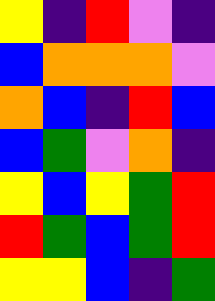[["yellow", "indigo", "red", "violet", "indigo"], ["blue", "orange", "orange", "orange", "violet"], ["orange", "blue", "indigo", "red", "blue"], ["blue", "green", "violet", "orange", "indigo"], ["yellow", "blue", "yellow", "green", "red"], ["red", "green", "blue", "green", "red"], ["yellow", "yellow", "blue", "indigo", "green"]]